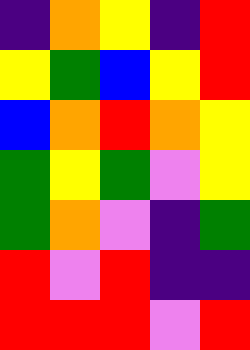[["indigo", "orange", "yellow", "indigo", "red"], ["yellow", "green", "blue", "yellow", "red"], ["blue", "orange", "red", "orange", "yellow"], ["green", "yellow", "green", "violet", "yellow"], ["green", "orange", "violet", "indigo", "green"], ["red", "violet", "red", "indigo", "indigo"], ["red", "red", "red", "violet", "red"]]